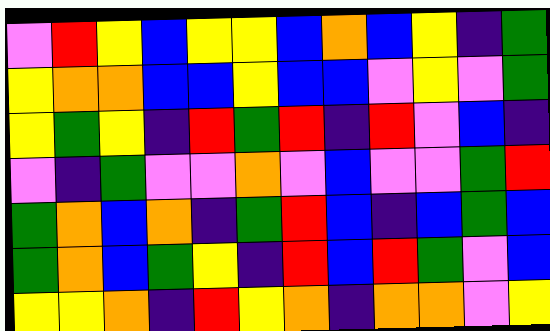[["violet", "red", "yellow", "blue", "yellow", "yellow", "blue", "orange", "blue", "yellow", "indigo", "green"], ["yellow", "orange", "orange", "blue", "blue", "yellow", "blue", "blue", "violet", "yellow", "violet", "green"], ["yellow", "green", "yellow", "indigo", "red", "green", "red", "indigo", "red", "violet", "blue", "indigo"], ["violet", "indigo", "green", "violet", "violet", "orange", "violet", "blue", "violet", "violet", "green", "red"], ["green", "orange", "blue", "orange", "indigo", "green", "red", "blue", "indigo", "blue", "green", "blue"], ["green", "orange", "blue", "green", "yellow", "indigo", "red", "blue", "red", "green", "violet", "blue"], ["yellow", "yellow", "orange", "indigo", "red", "yellow", "orange", "indigo", "orange", "orange", "violet", "yellow"]]